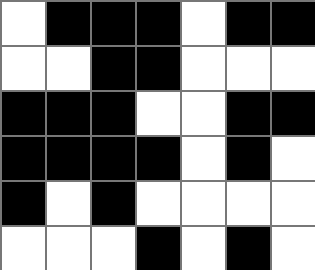[["white", "black", "black", "black", "white", "black", "black"], ["white", "white", "black", "black", "white", "white", "white"], ["black", "black", "black", "white", "white", "black", "black"], ["black", "black", "black", "black", "white", "black", "white"], ["black", "white", "black", "white", "white", "white", "white"], ["white", "white", "white", "black", "white", "black", "white"]]